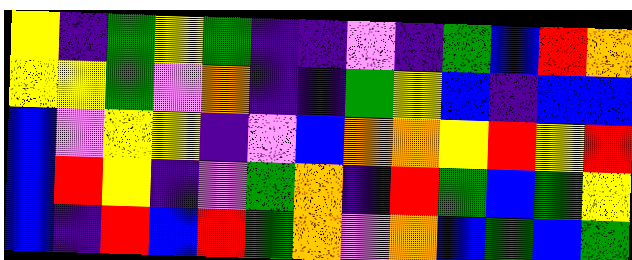[["yellow", "indigo", "green", "yellow", "green", "indigo", "indigo", "violet", "indigo", "green", "blue", "red", "orange"], ["yellow", "yellow", "green", "violet", "orange", "indigo", "indigo", "green", "yellow", "blue", "indigo", "blue", "blue"], ["blue", "violet", "yellow", "yellow", "indigo", "violet", "blue", "orange", "orange", "yellow", "red", "yellow", "red"], ["blue", "red", "yellow", "indigo", "violet", "green", "orange", "indigo", "red", "green", "blue", "green", "yellow"], ["blue", "indigo", "red", "blue", "red", "green", "orange", "violet", "orange", "blue", "green", "blue", "green"]]